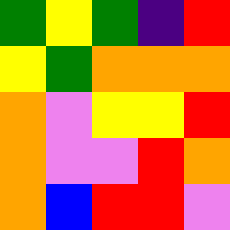[["green", "yellow", "green", "indigo", "red"], ["yellow", "green", "orange", "orange", "orange"], ["orange", "violet", "yellow", "yellow", "red"], ["orange", "violet", "violet", "red", "orange"], ["orange", "blue", "red", "red", "violet"]]